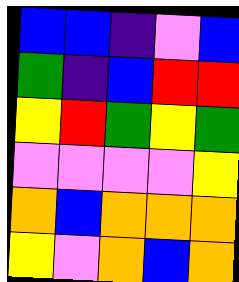[["blue", "blue", "indigo", "violet", "blue"], ["green", "indigo", "blue", "red", "red"], ["yellow", "red", "green", "yellow", "green"], ["violet", "violet", "violet", "violet", "yellow"], ["orange", "blue", "orange", "orange", "orange"], ["yellow", "violet", "orange", "blue", "orange"]]